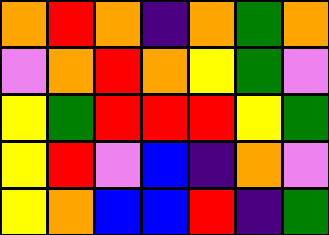[["orange", "red", "orange", "indigo", "orange", "green", "orange"], ["violet", "orange", "red", "orange", "yellow", "green", "violet"], ["yellow", "green", "red", "red", "red", "yellow", "green"], ["yellow", "red", "violet", "blue", "indigo", "orange", "violet"], ["yellow", "orange", "blue", "blue", "red", "indigo", "green"]]